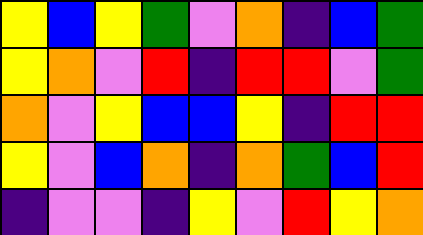[["yellow", "blue", "yellow", "green", "violet", "orange", "indigo", "blue", "green"], ["yellow", "orange", "violet", "red", "indigo", "red", "red", "violet", "green"], ["orange", "violet", "yellow", "blue", "blue", "yellow", "indigo", "red", "red"], ["yellow", "violet", "blue", "orange", "indigo", "orange", "green", "blue", "red"], ["indigo", "violet", "violet", "indigo", "yellow", "violet", "red", "yellow", "orange"]]